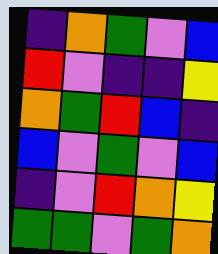[["indigo", "orange", "green", "violet", "blue"], ["red", "violet", "indigo", "indigo", "yellow"], ["orange", "green", "red", "blue", "indigo"], ["blue", "violet", "green", "violet", "blue"], ["indigo", "violet", "red", "orange", "yellow"], ["green", "green", "violet", "green", "orange"]]